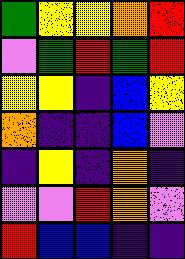[["green", "yellow", "yellow", "orange", "red"], ["violet", "green", "red", "green", "red"], ["yellow", "yellow", "indigo", "blue", "yellow"], ["orange", "indigo", "indigo", "blue", "violet"], ["indigo", "yellow", "indigo", "orange", "indigo"], ["violet", "violet", "red", "orange", "violet"], ["red", "blue", "blue", "indigo", "indigo"]]